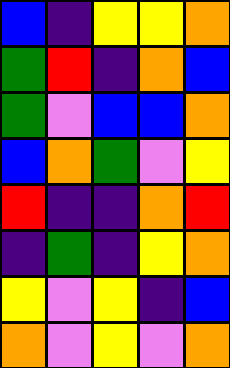[["blue", "indigo", "yellow", "yellow", "orange"], ["green", "red", "indigo", "orange", "blue"], ["green", "violet", "blue", "blue", "orange"], ["blue", "orange", "green", "violet", "yellow"], ["red", "indigo", "indigo", "orange", "red"], ["indigo", "green", "indigo", "yellow", "orange"], ["yellow", "violet", "yellow", "indigo", "blue"], ["orange", "violet", "yellow", "violet", "orange"]]